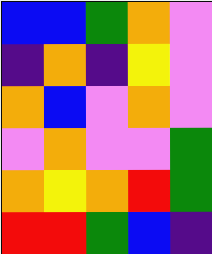[["blue", "blue", "green", "orange", "violet"], ["indigo", "orange", "indigo", "yellow", "violet"], ["orange", "blue", "violet", "orange", "violet"], ["violet", "orange", "violet", "violet", "green"], ["orange", "yellow", "orange", "red", "green"], ["red", "red", "green", "blue", "indigo"]]